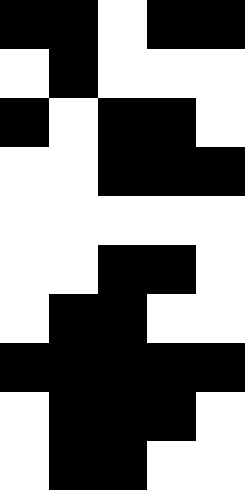[["black", "black", "white", "black", "black"], ["white", "black", "white", "white", "white"], ["black", "white", "black", "black", "white"], ["white", "white", "black", "black", "black"], ["white", "white", "white", "white", "white"], ["white", "white", "black", "black", "white"], ["white", "black", "black", "white", "white"], ["black", "black", "black", "black", "black"], ["white", "black", "black", "black", "white"], ["white", "black", "black", "white", "white"]]